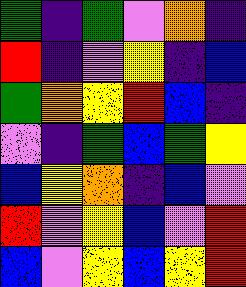[["green", "indigo", "green", "violet", "orange", "indigo"], ["red", "indigo", "violet", "yellow", "indigo", "blue"], ["green", "orange", "yellow", "red", "blue", "indigo"], ["violet", "indigo", "green", "blue", "green", "yellow"], ["blue", "yellow", "orange", "indigo", "blue", "violet"], ["red", "violet", "yellow", "blue", "violet", "red"], ["blue", "violet", "yellow", "blue", "yellow", "red"]]